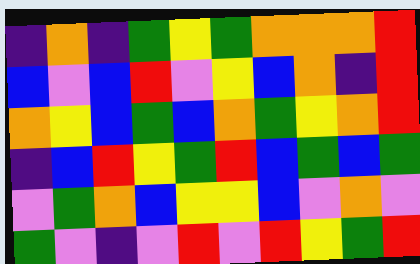[["indigo", "orange", "indigo", "green", "yellow", "green", "orange", "orange", "orange", "red"], ["blue", "violet", "blue", "red", "violet", "yellow", "blue", "orange", "indigo", "red"], ["orange", "yellow", "blue", "green", "blue", "orange", "green", "yellow", "orange", "red"], ["indigo", "blue", "red", "yellow", "green", "red", "blue", "green", "blue", "green"], ["violet", "green", "orange", "blue", "yellow", "yellow", "blue", "violet", "orange", "violet"], ["green", "violet", "indigo", "violet", "red", "violet", "red", "yellow", "green", "red"]]